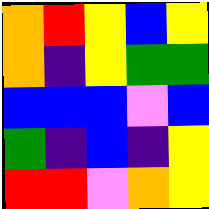[["orange", "red", "yellow", "blue", "yellow"], ["orange", "indigo", "yellow", "green", "green"], ["blue", "blue", "blue", "violet", "blue"], ["green", "indigo", "blue", "indigo", "yellow"], ["red", "red", "violet", "orange", "yellow"]]